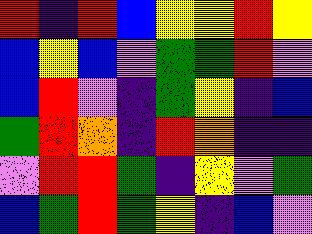[["red", "indigo", "red", "blue", "yellow", "yellow", "red", "yellow"], ["blue", "yellow", "blue", "violet", "green", "green", "red", "violet"], ["blue", "red", "violet", "indigo", "green", "yellow", "indigo", "blue"], ["green", "red", "orange", "indigo", "red", "orange", "indigo", "indigo"], ["violet", "red", "red", "green", "indigo", "yellow", "violet", "green"], ["blue", "green", "red", "green", "yellow", "indigo", "blue", "violet"]]